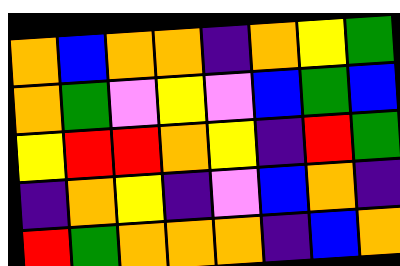[["orange", "blue", "orange", "orange", "indigo", "orange", "yellow", "green"], ["orange", "green", "violet", "yellow", "violet", "blue", "green", "blue"], ["yellow", "red", "red", "orange", "yellow", "indigo", "red", "green"], ["indigo", "orange", "yellow", "indigo", "violet", "blue", "orange", "indigo"], ["red", "green", "orange", "orange", "orange", "indigo", "blue", "orange"]]